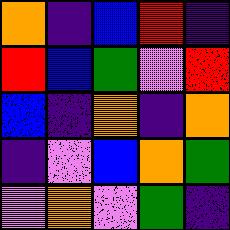[["orange", "indigo", "blue", "red", "indigo"], ["red", "blue", "green", "violet", "red"], ["blue", "indigo", "orange", "indigo", "orange"], ["indigo", "violet", "blue", "orange", "green"], ["violet", "orange", "violet", "green", "indigo"]]